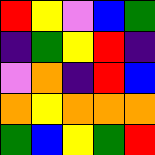[["red", "yellow", "violet", "blue", "green"], ["indigo", "green", "yellow", "red", "indigo"], ["violet", "orange", "indigo", "red", "blue"], ["orange", "yellow", "orange", "orange", "orange"], ["green", "blue", "yellow", "green", "red"]]